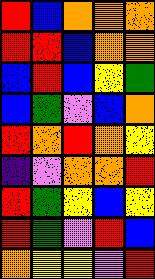[["red", "blue", "orange", "orange", "orange"], ["red", "red", "blue", "orange", "orange"], ["blue", "red", "blue", "yellow", "green"], ["blue", "green", "violet", "blue", "orange"], ["red", "orange", "red", "orange", "yellow"], ["indigo", "violet", "orange", "orange", "red"], ["red", "green", "yellow", "blue", "yellow"], ["red", "green", "violet", "red", "blue"], ["orange", "yellow", "yellow", "violet", "red"]]